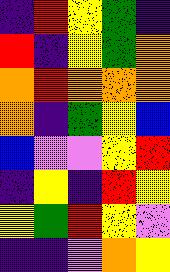[["indigo", "red", "yellow", "green", "indigo"], ["red", "indigo", "yellow", "green", "orange"], ["orange", "red", "orange", "orange", "orange"], ["orange", "indigo", "green", "yellow", "blue"], ["blue", "violet", "violet", "yellow", "red"], ["indigo", "yellow", "indigo", "red", "yellow"], ["yellow", "green", "red", "yellow", "violet"], ["indigo", "indigo", "violet", "orange", "yellow"]]